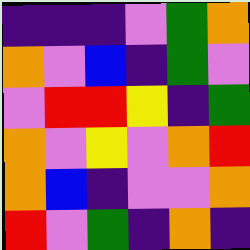[["indigo", "indigo", "indigo", "violet", "green", "orange"], ["orange", "violet", "blue", "indigo", "green", "violet"], ["violet", "red", "red", "yellow", "indigo", "green"], ["orange", "violet", "yellow", "violet", "orange", "red"], ["orange", "blue", "indigo", "violet", "violet", "orange"], ["red", "violet", "green", "indigo", "orange", "indigo"]]